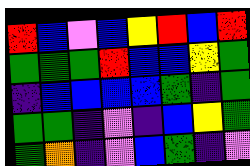[["red", "blue", "violet", "blue", "yellow", "red", "blue", "red"], ["green", "green", "green", "red", "blue", "blue", "yellow", "green"], ["indigo", "blue", "blue", "blue", "blue", "green", "indigo", "green"], ["green", "green", "indigo", "violet", "indigo", "blue", "yellow", "green"], ["green", "orange", "indigo", "violet", "blue", "green", "indigo", "violet"]]